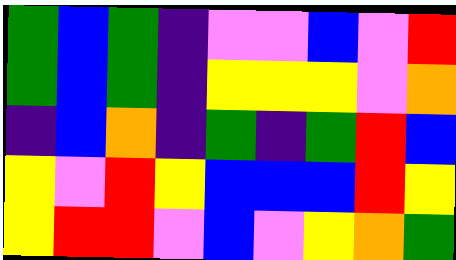[["green", "blue", "green", "indigo", "violet", "violet", "blue", "violet", "red"], ["green", "blue", "green", "indigo", "yellow", "yellow", "yellow", "violet", "orange"], ["indigo", "blue", "orange", "indigo", "green", "indigo", "green", "red", "blue"], ["yellow", "violet", "red", "yellow", "blue", "blue", "blue", "red", "yellow"], ["yellow", "red", "red", "violet", "blue", "violet", "yellow", "orange", "green"]]